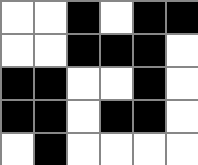[["white", "white", "black", "white", "black", "black"], ["white", "white", "black", "black", "black", "white"], ["black", "black", "white", "white", "black", "white"], ["black", "black", "white", "black", "black", "white"], ["white", "black", "white", "white", "white", "white"]]